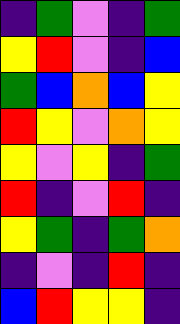[["indigo", "green", "violet", "indigo", "green"], ["yellow", "red", "violet", "indigo", "blue"], ["green", "blue", "orange", "blue", "yellow"], ["red", "yellow", "violet", "orange", "yellow"], ["yellow", "violet", "yellow", "indigo", "green"], ["red", "indigo", "violet", "red", "indigo"], ["yellow", "green", "indigo", "green", "orange"], ["indigo", "violet", "indigo", "red", "indigo"], ["blue", "red", "yellow", "yellow", "indigo"]]